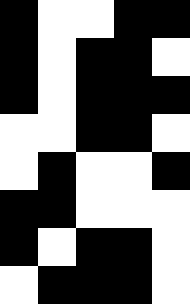[["black", "white", "white", "black", "black"], ["black", "white", "black", "black", "white"], ["black", "white", "black", "black", "black"], ["white", "white", "black", "black", "white"], ["white", "black", "white", "white", "black"], ["black", "black", "white", "white", "white"], ["black", "white", "black", "black", "white"], ["white", "black", "black", "black", "white"]]